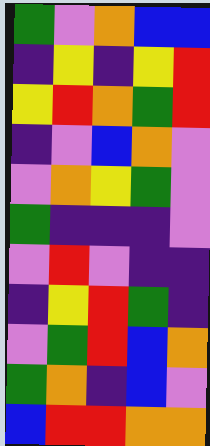[["green", "violet", "orange", "blue", "blue"], ["indigo", "yellow", "indigo", "yellow", "red"], ["yellow", "red", "orange", "green", "red"], ["indigo", "violet", "blue", "orange", "violet"], ["violet", "orange", "yellow", "green", "violet"], ["green", "indigo", "indigo", "indigo", "violet"], ["violet", "red", "violet", "indigo", "indigo"], ["indigo", "yellow", "red", "green", "indigo"], ["violet", "green", "red", "blue", "orange"], ["green", "orange", "indigo", "blue", "violet"], ["blue", "red", "red", "orange", "orange"]]